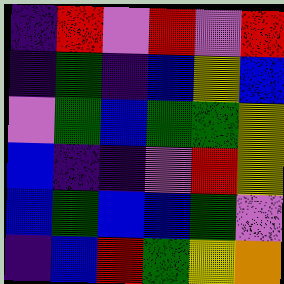[["indigo", "red", "violet", "red", "violet", "red"], ["indigo", "green", "indigo", "blue", "yellow", "blue"], ["violet", "green", "blue", "green", "green", "yellow"], ["blue", "indigo", "indigo", "violet", "red", "yellow"], ["blue", "green", "blue", "blue", "green", "violet"], ["indigo", "blue", "red", "green", "yellow", "orange"]]